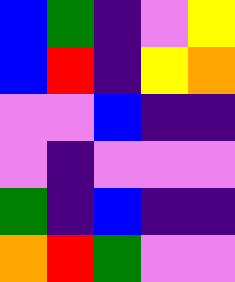[["blue", "green", "indigo", "violet", "yellow"], ["blue", "red", "indigo", "yellow", "orange"], ["violet", "violet", "blue", "indigo", "indigo"], ["violet", "indigo", "violet", "violet", "violet"], ["green", "indigo", "blue", "indigo", "indigo"], ["orange", "red", "green", "violet", "violet"]]